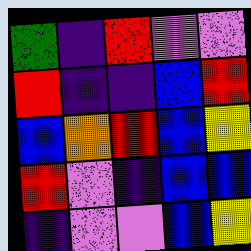[["green", "indigo", "red", "violet", "violet"], ["red", "indigo", "indigo", "blue", "red"], ["blue", "orange", "red", "blue", "yellow"], ["red", "violet", "indigo", "blue", "blue"], ["indigo", "violet", "violet", "blue", "yellow"]]